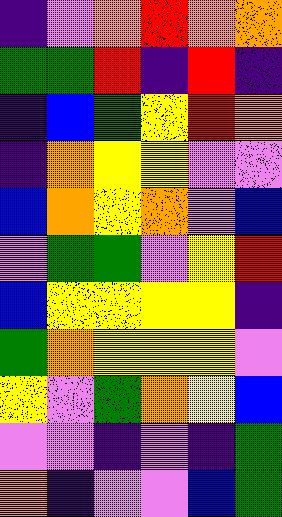[["indigo", "violet", "orange", "red", "orange", "orange"], ["green", "green", "red", "indigo", "red", "indigo"], ["indigo", "blue", "green", "yellow", "red", "orange"], ["indigo", "orange", "yellow", "yellow", "violet", "violet"], ["blue", "orange", "yellow", "orange", "violet", "blue"], ["violet", "green", "green", "violet", "yellow", "red"], ["blue", "yellow", "yellow", "yellow", "yellow", "indigo"], ["green", "orange", "yellow", "yellow", "yellow", "violet"], ["yellow", "violet", "green", "orange", "yellow", "blue"], ["violet", "violet", "indigo", "violet", "indigo", "green"], ["orange", "indigo", "violet", "violet", "blue", "green"]]